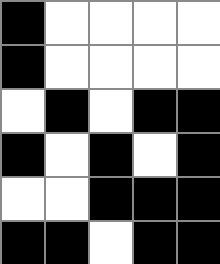[["black", "white", "white", "white", "white"], ["black", "white", "white", "white", "white"], ["white", "black", "white", "black", "black"], ["black", "white", "black", "white", "black"], ["white", "white", "black", "black", "black"], ["black", "black", "white", "black", "black"]]